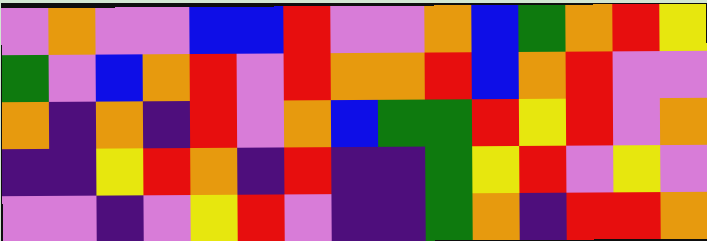[["violet", "orange", "violet", "violet", "blue", "blue", "red", "violet", "violet", "orange", "blue", "green", "orange", "red", "yellow"], ["green", "violet", "blue", "orange", "red", "violet", "red", "orange", "orange", "red", "blue", "orange", "red", "violet", "violet"], ["orange", "indigo", "orange", "indigo", "red", "violet", "orange", "blue", "green", "green", "red", "yellow", "red", "violet", "orange"], ["indigo", "indigo", "yellow", "red", "orange", "indigo", "red", "indigo", "indigo", "green", "yellow", "red", "violet", "yellow", "violet"], ["violet", "violet", "indigo", "violet", "yellow", "red", "violet", "indigo", "indigo", "green", "orange", "indigo", "red", "red", "orange"]]